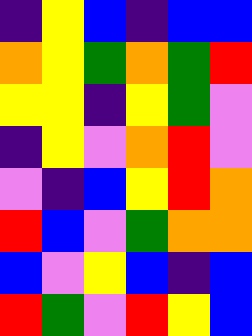[["indigo", "yellow", "blue", "indigo", "blue", "blue"], ["orange", "yellow", "green", "orange", "green", "red"], ["yellow", "yellow", "indigo", "yellow", "green", "violet"], ["indigo", "yellow", "violet", "orange", "red", "violet"], ["violet", "indigo", "blue", "yellow", "red", "orange"], ["red", "blue", "violet", "green", "orange", "orange"], ["blue", "violet", "yellow", "blue", "indigo", "blue"], ["red", "green", "violet", "red", "yellow", "blue"]]